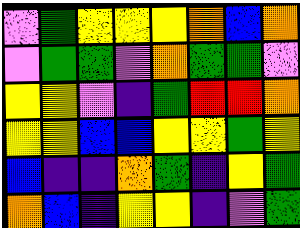[["violet", "green", "yellow", "yellow", "yellow", "orange", "blue", "orange"], ["violet", "green", "green", "violet", "orange", "green", "green", "violet"], ["yellow", "yellow", "violet", "indigo", "green", "red", "red", "orange"], ["yellow", "yellow", "blue", "blue", "yellow", "yellow", "green", "yellow"], ["blue", "indigo", "indigo", "orange", "green", "indigo", "yellow", "green"], ["orange", "blue", "indigo", "yellow", "yellow", "indigo", "violet", "green"]]